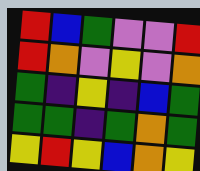[["red", "blue", "green", "violet", "violet", "red"], ["red", "orange", "violet", "yellow", "violet", "orange"], ["green", "indigo", "yellow", "indigo", "blue", "green"], ["green", "green", "indigo", "green", "orange", "green"], ["yellow", "red", "yellow", "blue", "orange", "yellow"]]